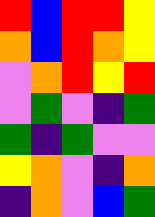[["red", "blue", "red", "red", "yellow"], ["orange", "blue", "red", "orange", "yellow"], ["violet", "orange", "red", "yellow", "red"], ["violet", "green", "violet", "indigo", "green"], ["green", "indigo", "green", "violet", "violet"], ["yellow", "orange", "violet", "indigo", "orange"], ["indigo", "orange", "violet", "blue", "green"]]